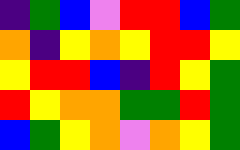[["indigo", "green", "blue", "violet", "red", "red", "blue", "green"], ["orange", "indigo", "yellow", "orange", "yellow", "red", "red", "yellow"], ["yellow", "red", "red", "blue", "indigo", "red", "yellow", "green"], ["red", "yellow", "orange", "orange", "green", "green", "red", "green"], ["blue", "green", "yellow", "orange", "violet", "orange", "yellow", "green"]]